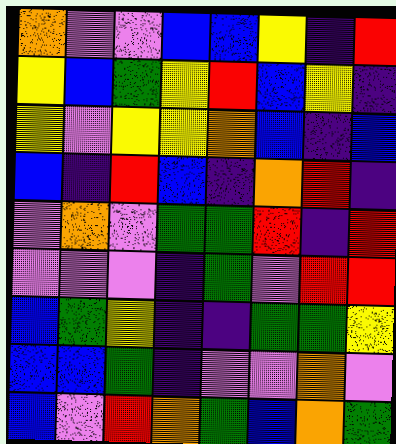[["orange", "violet", "violet", "blue", "blue", "yellow", "indigo", "red"], ["yellow", "blue", "green", "yellow", "red", "blue", "yellow", "indigo"], ["yellow", "violet", "yellow", "yellow", "orange", "blue", "indigo", "blue"], ["blue", "indigo", "red", "blue", "indigo", "orange", "red", "indigo"], ["violet", "orange", "violet", "green", "green", "red", "indigo", "red"], ["violet", "violet", "violet", "indigo", "green", "violet", "red", "red"], ["blue", "green", "yellow", "indigo", "indigo", "green", "green", "yellow"], ["blue", "blue", "green", "indigo", "violet", "violet", "orange", "violet"], ["blue", "violet", "red", "orange", "green", "blue", "orange", "green"]]